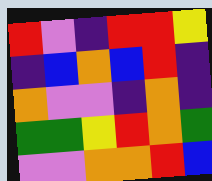[["red", "violet", "indigo", "red", "red", "yellow"], ["indigo", "blue", "orange", "blue", "red", "indigo"], ["orange", "violet", "violet", "indigo", "orange", "indigo"], ["green", "green", "yellow", "red", "orange", "green"], ["violet", "violet", "orange", "orange", "red", "blue"]]